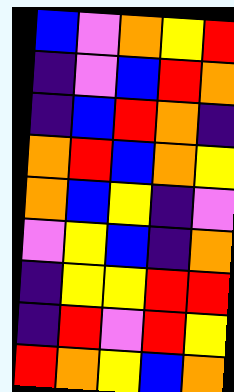[["blue", "violet", "orange", "yellow", "red"], ["indigo", "violet", "blue", "red", "orange"], ["indigo", "blue", "red", "orange", "indigo"], ["orange", "red", "blue", "orange", "yellow"], ["orange", "blue", "yellow", "indigo", "violet"], ["violet", "yellow", "blue", "indigo", "orange"], ["indigo", "yellow", "yellow", "red", "red"], ["indigo", "red", "violet", "red", "yellow"], ["red", "orange", "yellow", "blue", "orange"]]